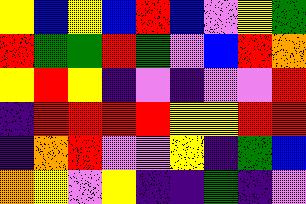[["yellow", "blue", "yellow", "blue", "red", "blue", "violet", "yellow", "green"], ["red", "green", "green", "red", "green", "violet", "blue", "red", "orange"], ["yellow", "red", "yellow", "indigo", "violet", "indigo", "violet", "violet", "red"], ["indigo", "red", "red", "red", "red", "yellow", "yellow", "red", "red"], ["indigo", "orange", "red", "violet", "violet", "yellow", "indigo", "green", "blue"], ["orange", "yellow", "violet", "yellow", "indigo", "indigo", "green", "indigo", "violet"]]